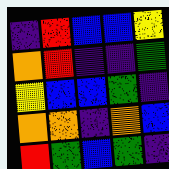[["indigo", "red", "blue", "blue", "yellow"], ["orange", "red", "indigo", "indigo", "green"], ["yellow", "blue", "blue", "green", "indigo"], ["orange", "orange", "indigo", "orange", "blue"], ["red", "green", "blue", "green", "indigo"]]